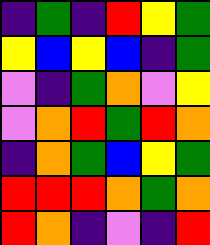[["indigo", "green", "indigo", "red", "yellow", "green"], ["yellow", "blue", "yellow", "blue", "indigo", "green"], ["violet", "indigo", "green", "orange", "violet", "yellow"], ["violet", "orange", "red", "green", "red", "orange"], ["indigo", "orange", "green", "blue", "yellow", "green"], ["red", "red", "red", "orange", "green", "orange"], ["red", "orange", "indigo", "violet", "indigo", "red"]]